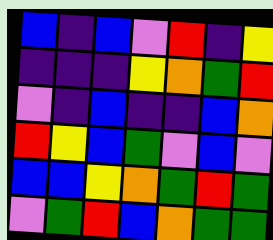[["blue", "indigo", "blue", "violet", "red", "indigo", "yellow"], ["indigo", "indigo", "indigo", "yellow", "orange", "green", "red"], ["violet", "indigo", "blue", "indigo", "indigo", "blue", "orange"], ["red", "yellow", "blue", "green", "violet", "blue", "violet"], ["blue", "blue", "yellow", "orange", "green", "red", "green"], ["violet", "green", "red", "blue", "orange", "green", "green"]]